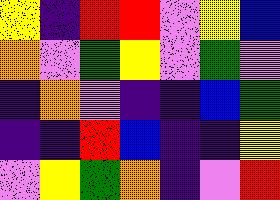[["yellow", "indigo", "red", "red", "violet", "yellow", "blue"], ["orange", "violet", "green", "yellow", "violet", "green", "violet"], ["indigo", "orange", "violet", "indigo", "indigo", "blue", "green"], ["indigo", "indigo", "red", "blue", "indigo", "indigo", "yellow"], ["violet", "yellow", "green", "orange", "indigo", "violet", "red"]]